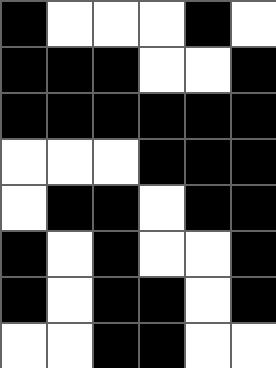[["black", "white", "white", "white", "black", "white"], ["black", "black", "black", "white", "white", "black"], ["black", "black", "black", "black", "black", "black"], ["white", "white", "white", "black", "black", "black"], ["white", "black", "black", "white", "black", "black"], ["black", "white", "black", "white", "white", "black"], ["black", "white", "black", "black", "white", "black"], ["white", "white", "black", "black", "white", "white"]]